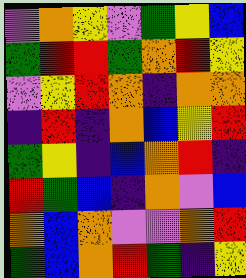[["violet", "orange", "yellow", "violet", "green", "yellow", "blue"], ["green", "red", "red", "green", "orange", "red", "yellow"], ["violet", "yellow", "red", "orange", "indigo", "orange", "orange"], ["indigo", "red", "indigo", "orange", "blue", "yellow", "red"], ["green", "yellow", "indigo", "blue", "orange", "red", "indigo"], ["red", "green", "blue", "indigo", "orange", "violet", "blue"], ["orange", "blue", "orange", "violet", "violet", "orange", "red"], ["green", "blue", "orange", "red", "green", "indigo", "yellow"]]